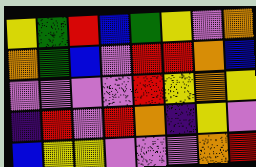[["yellow", "green", "red", "blue", "green", "yellow", "violet", "orange"], ["orange", "green", "blue", "violet", "red", "red", "orange", "blue"], ["violet", "violet", "violet", "violet", "red", "yellow", "orange", "yellow"], ["indigo", "red", "violet", "red", "orange", "indigo", "yellow", "violet"], ["blue", "yellow", "yellow", "violet", "violet", "violet", "orange", "red"]]